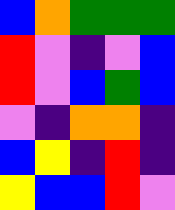[["blue", "orange", "green", "green", "green"], ["red", "violet", "indigo", "violet", "blue"], ["red", "violet", "blue", "green", "blue"], ["violet", "indigo", "orange", "orange", "indigo"], ["blue", "yellow", "indigo", "red", "indigo"], ["yellow", "blue", "blue", "red", "violet"]]